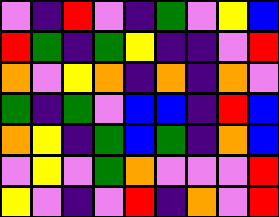[["violet", "indigo", "red", "violet", "indigo", "green", "violet", "yellow", "blue"], ["red", "green", "indigo", "green", "yellow", "indigo", "indigo", "violet", "red"], ["orange", "violet", "yellow", "orange", "indigo", "orange", "indigo", "orange", "violet"], ["green", "indigo", "green", "violet", "blue", "blue", "indigo", "red", "blue"], ["orange", "yellow", "indigo", "green", "blue", "green", "indigo", "orange", "blue"], ["violet", "yellow", "violet", "green", "orange", "violet", "violet", "violet", "red"], ["yellow", "violet", "indigo", "violet", "red", "indigo", "orange", "violet", "red"]]